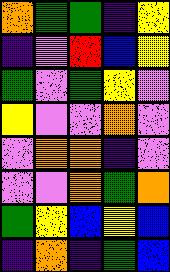[["orange", "green", "green", "indigo", "yellow"], ["indigo", "violet", "red", "blue", "yellow"], ["green", "violet", "green", "yellow", "violet"], ["yellow", "violet", "violet", "orange", "violet"], ["violet", "orange", "orange", "indigo", "violet"], ["violet", "violet", "orange", "green", "orange"], ["green", "yellow", "blue", "yellow", "blue"], ["indigo", "orange", "indigo", "green", "blue"]]